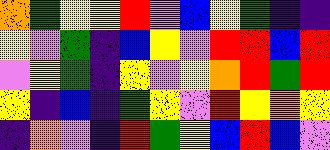[["orange", "green", "yellow", "yellow", "red", "violet", "blue", "yellow", "green", "indigo", "indigo"], ["yellow", "violet", "green", "indigo", "blue", "yellow", "violet", "red", "red", "blue", "red"], ["violet", "yellow", "green", "indigo", "yellow", "violet", "yellow", "orange", "red", "green", "red"], ["yellow", "indigo", "blue", "indigo", "green", "yellow", "violet", "red", "yellow", "orange", "yellow"], ["indigo", "orange", "violet", "indigo", "red", "green", "yellow", "blue", "red", "blue", "violet"]]